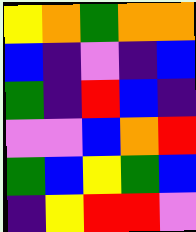[["yellow", "orange", "green", "orange", "orange"], ["blue", "indigo", "violet", "indigo", "blue"], ["green", "indigo", "red", "blue", "indigo"], ["violet", "violet", "blue", "orange", "red"], ["green", "blue", "yellow", "green", "blue"], ["indigo", "yellow", "red", "red", "violet"]]